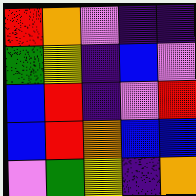[["red", "orange", "violet", "indigo", "indigo"], ["green", "yellow", "indigo", "blue", "violet"], ["blue", "red", "indigo", "violet", "red"], ["blue", "red", "orange", "blue", "blue"], ["violet", "green", "yellow", "indigo", "orange"]]